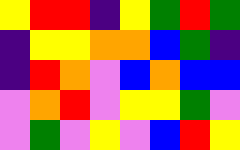[["yellow", "red", "red", "indigo", "yellow", "green", "red", "green"], ["indigo", "yellow", "yellow", "orange", "orange", "blue", "green", "indigo"], ["indigo", "red", "orange", "violet", "blue", "orange", "blue", "blue"], ["violet", "orange", "red", "violet", "yellow", "yellow", "green", "violet"], ["violet", "green", "violet", "yellow", "violet", "blue", "red", "yellow"]]